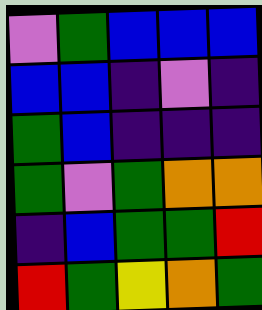[["violet", "green", "blue", "blue", "blue"], ["blue", "blue", "indigo", "violet", "indigo"], ["green", "blue", "indigo", "indigo", "indigo"], ["green", "violet", "green", "orange", "orange"], ["indigo", "blue", "green", "green", "red"], ["red", "green", "yellow", "orange", "green"]]